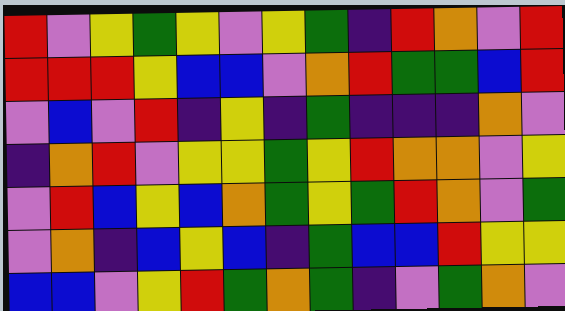[["red", "violet", "yellow", "green", "yellow", "violet", "yellow", "green", "indigo", "red", "orange", "violet", "red"], ["red", "red", "red", "yellow", "blue", "blue", "violet", "orange", "red", "green", "green", "blue", "red"], ["violet", "blue", "violet", "red", "indigo", "yellow", "indigo", "green", "indigo", "indigo", "indigo", "orange", "violet"], ["indigo", "orange", "red", "violet", "yellow", "yellow", "green", "yellow", "red", "orange", "orange", "violet", "yellow"], ["violet", "red", "blue", "yellow", "blue", "orange", "green", "yellow", "green", "red", "orange", "violet", "green"], ["violet", "orange", "indigo", "blue", "yellow", "blue", "indigo", "green", "blue", "blue", "red", "yellow", "yellow"], ["blue", "blue", "violet", "yellow", "red", "green", "orange", "green", "indigo", "violet", "green", "orange", "violet"]]